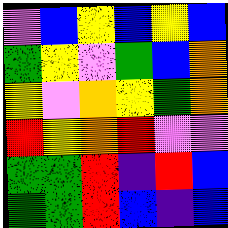[["violet", "blue", "yellow", "blue", "yellow", "blue"], ["green", "yellow", "violet", "green", "blue", "orange"], ["yellow", "violet", "orange", "yellow", "green", "orange"], ["red", "yellow", "orange", "red", "violet", "violet"], ["green", "green", "red", "indigo", "red", "blue"], ["green", "green", "red", "blue", "indigo", "blue"]]